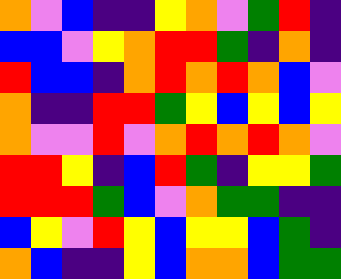[["orange", "violet", "blue", "indigo", "indigo", "yellow", "orange", "violet", "green", "red", "indigo"], ["blue", "blue", "violet", "yellow", "orange", "red", "red", "green", "indigo", "orange", "indigo"], ["red", "blue", "blue", "indigo", "orange", "red", "orange", "red", "orange", "blue", "violet"], ["orange", "indigo", "indigo", "red", "red", "green", "yellow", "blue", "yellow", "blue", "yellow"], ["orange", "violet", "violet", "red", "violet", "orange", "red", "orange", "red", "orange", "violet"], ["red", "red", "yellow", "indigo", "blue", "red", "green", "indigo", "yellow", "yellow", "green"], ["red", "red", "red", "green", "blue", "violet", "orange", "green", "green", "indigo", "indigo"], ["blue", "yellow", "violet", "red", "yellow", "blue", "yellow", "yellow", "blue", "green", "indigo"], ["orange", "blue", "indigo", "indigo", "yellow", "blue", "orange", "orange", "blue", "green", "green"]]